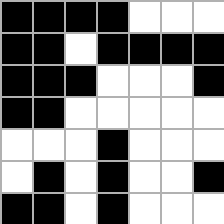[["black", "black", "black", "black", "white", "white", "white"], ["black", "black", "white", "black", "black", "black", "black"], ["black", "black", "black", "white", "white", "white", "black"], ["black", "black", "white", "white", "white", "white", "white"], ["white", "white", "white", "black", "white", "white", "white"], ["white", "black", "white", "black", "white", "white", "black"], ["black", "black", "white", "black", "white", "white", "white"]]